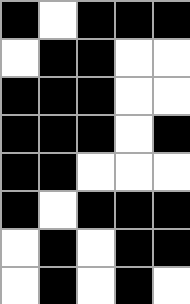[["black", "white", "black", "black", "black"], ["white", "black", "black", "white", "white"], ["black", "black", "black", "white", "white"], ["black", "black", "black", "white", "black"], ["black", "black", "white", "white", "white"], ["black", "white", "black", "black", "black"], ["white", "black", "white", "black", "black"], ["white", "black", "white", "black", "white"]]